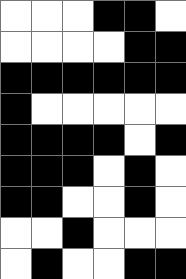[["white", "white", "white", "black", "black", "white"], ["white", "white", "white", "white", "black", "black"], ["black", "black", "black", "black", "black", "black"], ["black", "white", "white", "white", "white", "white"], ["black", "black", "black", "black", "white", "black"], ["black", "black", "black", "white", "black", "white"], ["black", "black", "white", "white", "black", "white"], ["white", "white", "black", "white", "white", "white"], ["white", "black", "white", "white", "black", "black"]]